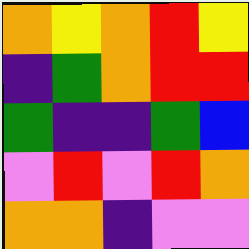[["orange", "yellow", "orange", "red", "yellow"], ["indigo", "green", "orange", "red", "red"], ["green", "indigo", "indigo", "green", "blue"], ["violet", "red", "violet", "red", "orange"], ["orange", "orange", "indigo", "violet", "violet"]]